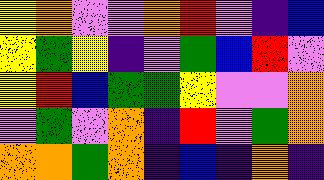[["yellow", "orange", "violet", "violet", "orange", "red", "violet", "indigo", "blue"], ["yellow", "green", "yellow", "indigo", "violet", "green", "blue", "red", "violet"], ["yellow", "red", "blue", "green", "green", "yellow", "violet", "violet", "orange"], ["violet", "green", "violet", "orange", "indigo", "red", "violet", "green", "orange"], ["orange", "orange", "green", "orange", "indigo", "blue", "indigo", "orange", "indigo"]]